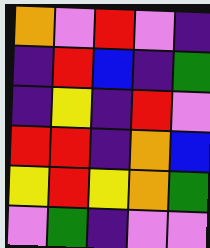[["orange", "violet", "red", "violet", "indigo"], ["indigo", "red", "blue", "indigo", "green"], ["indigo", "yellow", "indigo", "red", "violet"], ["red", "red", "indigo", "orange", "blue"], ["yellow", "red", "yellow", "orange", "green"], ["violet", "green", "indigo", "violet", "violet"]]